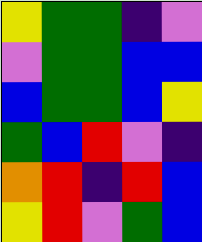[["yellow", "green", "green", "indigo", "violet"], ["violet", "green", "green", "blue", "blue"], ["blue", "green", "green", "blue", "yellow"], ["green", "blue", "red", "violet", "indigo"], ["orange", "red", "indigo", "red", "blue"], ["yellow", "red", "violet", "green", "blue"]]